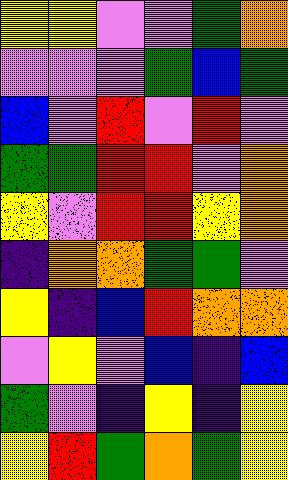[["yellow", "yellow", "violet", "violet", "green", "orange"], ["violet", "violet", "violet", "green", "blue", "green"], ["blue", "violet", "red", "violet", "red", "violet"], ["green", "green", "red", "red", "violet", "orange"], ["yellow", "violet", "red", "red", "yellow", "orange"], ["indigo", "orange", "orange", "green", "green", "violet"], ["yellow", "indigo", "blue", "red", "orange", "orange"], ["violet", "yellow", "violet", "blue", "indigo", "blue"], ["green", "violet", "indigo", "yellow", "indigo", "yellow"], ["yellow", "red", "green", "orange", "green", "yellow"]]